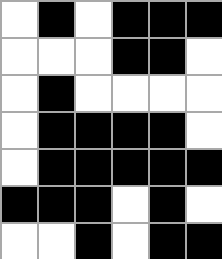[["white", "black", "white", "black", "black", "black"], ["white", "white", "white", "black", "black", "white"], ["white", "black", "white", "white", "white", "white"], ["white", "black", "black", "black", "black", "white"], ["white", "black", "black", "black", "black", "black"], ["black", "black", "black", "white", "black", "white"], ["white", "white", "black", "white", "black", "black"]]